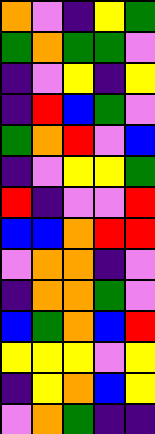[["orange", "violet", "indigo", "yellow", "green"], ["green", "orange", "green", "green", "violet"], ["indigo", "violet", "yellow", "indigo", "yellow"], ["indigo", "red", "blue", "green", "violet"], ["green", "orange", "red", "violet", "blue"], ["indigo", "violet", "yellow", "yellow", "green"], ["red", "indigo", "violet", "violet", "red"], ["blue", "blue", "orange", "red", "red"], ["violet", "orange", "orange", "indigo", "violet"], ["indigo", "orange", "orange", "green", "violet"], ["blue", "green", "orange", "blue", "red"], ["yellow", "yellow", "yellow", "violet", "yellow"], ["indigo", "yellow", "orange", "blue", "yellow"], ["violet", "orange", "green", "indigo", "indigo"]]